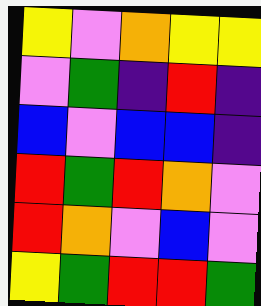[["yellow", "violet", "orange", "yellow", "yellow"], ["violet", "green", "indigo", "red", "indigo"], ["blue", "violet", "blue", "blue", "indigo"], ["red", "green", "red", "orange", "violet"], ["red", "orange", "violet", "blue", "violet"], ["yellow", "green", "red", "red", "green"]]